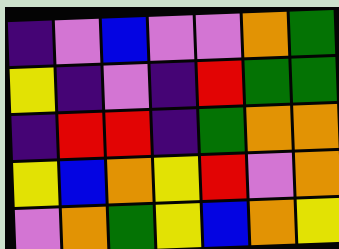[["indigo", "violet", "blue", "violet", "violet", "orange", "green"], ["yellow", "indigo", "violet", "indigo", "red", "green", "green"], ["indigo", "red", "red", "indigo", "green", "orange", "orange"], ["yellow", "blue", "orange", "yellow", "red", "violet", "orange"], ["violet", "orange", "green", "yellow", "blue", "orange", "yellow"]]